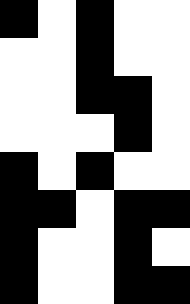[["black", "white", "black", "white", "white"], ["white", "white", "black", "white", "white"], ["white", "white", "black", "black", "white"], ["white", "white", "white", "black", "white"], ["black", "white", "black", "white", "white"], ["black", "black", "white", "black", "black"], ["black", "white", "white", "black", "white"], ["black", "white", "white", "black", "black"]]